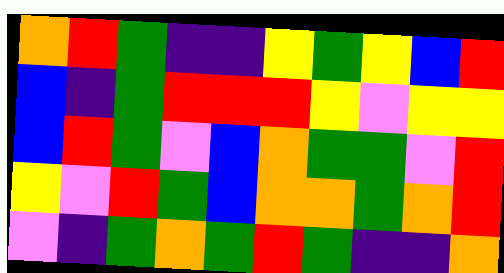[["orange", "red", "green", "indigo", "indigo", "yellow", "green", "yellow", "blue", "red"], ["blue", "indigo", "green", "red", "red", "red", "yellow", "violet", "yellow", "yellow"], ["blue", "red", "green", "violet", "blue", "orange", "green", "green", "violet", "red"], ["yellow", "violet", "red", "green", "blue", "orange", "orange", "green", "orange", "red"], ["violet", "indigo", "green", "orange", "green", "red", "green", "indigo", "indigo", "orange"]]